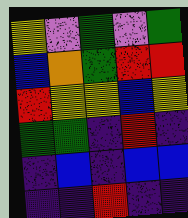[["yellow", "violet", "green", "violet", "green"], ["blue", "orange", "green", "red", "red"], ["red", "yellow", "yellow", "blue", "yellow"], ["green", "green", "indigo", "red", "indigo"], ["indigo", "blue", "indigo", "blue", "blue"], ["indigo", "indigo", "red", "indigo", "indigo"]]